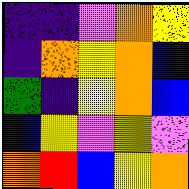[["indigo", "indigo", "violet", "orange", "yellow"], ["indigo", "orange", "yellow", "orange", "blue"], ["green", "indigo", "yellow", "orange", "blue"], ["blue", "yellow", "violet", "yellow", "violet"], ["orange", "red", "blue", "yellow", "orange"]]